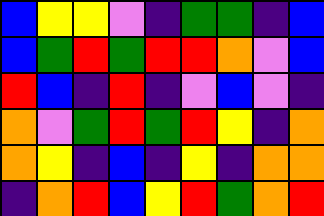[["blue", "yellow", "yellow", "violet", "indigo", "green", "green", "indigo", "blue"], ["blue", "green", "red", "green", "red", "red", "orange", "violet", "blue"], ["red", "blue", "indigo", "red", "indigo", "violet", "blue", "violet", "indigo"], ["orange", "violet", "green", "red", "green", "red", "yellow", "indigo", "orange"], ["orange", "yellow", "indigo", "blue", "indigo", "yellow", "indigo", "orange", "orange"], ["indigo", "orange", "red", "blue", "yellow", "red", "green", "orange", "red"]]